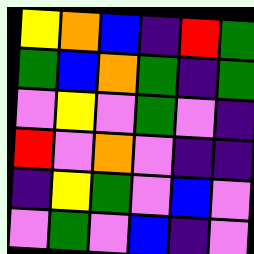[["yellow", "orange", "blue", "indigo", "red", "green"], ["green", "blue", "orange", "green", "indigo", "green"], ["violet", "yellow", "violet", "green", "violet", "indigo"], ["red", "violet", "orange", "violet", "indigo", "indigo"], ["indigo", "yellow", "green", "violet", "blue", "violet"], ["violet", "green", "violet", "blue", "indigo", "violet"]]